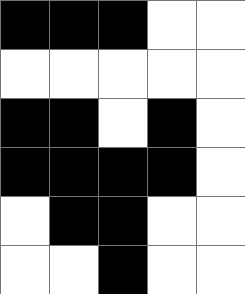[["black", "black", "black", "white", "white"], ["white", "white", "white", "white", "white"], ["black", "black", "white", "black", "white"], ["black", "black", "black", "black", "white"], ["white", "black", "black", "white", "white"], ["white", "white", "black", "white", "white"]]